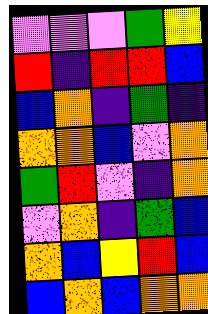[["violet", "violet", "violet", "green", "yellow"], ["red", "indigo", "red", "red", "blue"], ["blue", "orange", "indigo", "green", "indigo"], ["orange", "orange", "blue", "violet", "orange"], ["green", "red", "violet", "indigo", "orange"], ["violet", "orange", "indigo", "green", "blue"], ["orange", "blue", "yellow", "red", "blue"], ["blue", "orange", "blue", "orange", "orange"]]